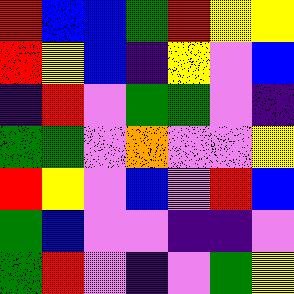[["red", "blue", "blue", "green", "red", "yellow", "yellow"], ["red", "yellow", "blue", "indigo", "yellow", "violet", "blue"], ["indigo", "red", "violet", "green", "green", "violet", "indigo"], ["green", "green", "violet", "orange", "violet", "violet", "yellow"], ["red", "yellow", "violet", "blue", "violet", "red", "blue"], ["green", "blue", "violet", "violet", "indigo", "indigo", "violet"], ["green", "red", "violet", "indigo", "violet", "green", "yellow"]]